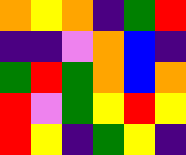[["orange", "yellow", "orange", "indigo", "green", "red"], ["indigo", "indigo", "violet", "orange", "blue", "indigo"], ["green", "red", "green", "orange", "blue", "orange"], ["red", "violet", "green", "yellow", "red", "yellow"], ["red", "yellow", "indigo", "green", "yellow", "indigo"]]